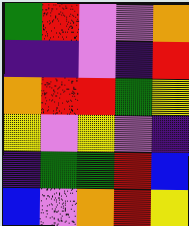[["green", "red", "violet", "violet", "orange"], ["indigo", "indigo", "violet", "indigo", "red"], ["orange", "red", "red", "green", "yellow"], ["yellow", "violet", "yellow", "violet", "indigo"], ["indigo", "green", "green", "red", "blue"], ["blue", "violet", "orange", "red", "yellow"]]